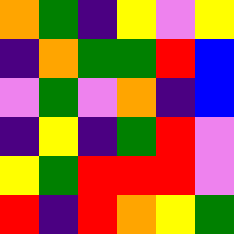[["orange", "green", "indigo", "yellow", "violet", "yellow"], ["indigo", "orange", "green", "green", "red", "blue"], ["violet", "green", "violet", "orange", "indigo", "blue"], ["indigo", "yellow", "indigo", "green", "red", "violet"], ["yellow", "green", "red", "red", "red", "violet"], ["red", "indigo", "red", "orange", "yellow", "green"]]